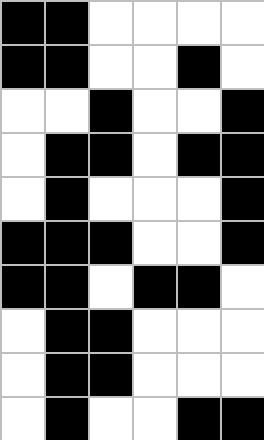[["black", "black", "white", "white", "white", "white"], ["black", "black", "white", "white", "black", "white"], ["white", "white", "black", "white", "white", "black"], ["white", "black", "black", "white", "black", "black"], ["white", "black", "white", "white", "white", "black"], ["black", "black", "black", "white", "white", "black"], ["black", "black", "white", "black", "black", "white"], ["white", "black", "black", "white", "white", "white"], ["white", "black", "black", "white", "white", "white"], ["white", "black", "white", "white", "black", "black"]]